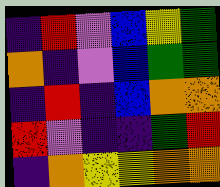[["indigo", "red", "violet", "blue", "yellow", "green"], ["orange", "indigo", "violet", "blue", "green", "green"], ["indigo", "red", "indigo", "blue", "orange", "orange"], ["red", "violet", "indigo", "indigo", "green", "red"], ["indigo", "orange", "yellow", "yellow", "orange", "orange"]]